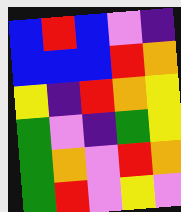[["blue", "red", "blue", "violet", "indigo"], ["blue", "blue", "blue", "red", "orange"], ["yellow", "indigo", "red", "orange", "yellow"], ["green", "violet", "indigo", "green", "yellow"], ["green", "orange", "violet", "red", "orange"], ["green", "red", "violet", "yellow", "violet"]]